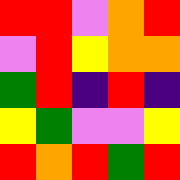[["red", "red", "violet", "orange", "red"], ["violet", "red", "yellow", "orange", "orange"], ["green", "red", "indigo", "red", "indigo"], ["yellow", "green", "violet", "violet", "yellow"], ["red", "orange", "red", "green", "red"]]